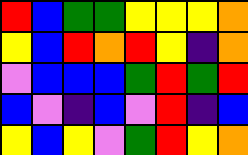[["red", "blue", "green", "green", "yellow", "yellow", "yellow", "orange"], ["yellow", "blue", "red", "orange", "red", "yellow", "indigo", "orange"], ["violet", "blue", "blue", "blue", "green", "red", "green", "red"], ["blue", "violet", "indigo", "blue", "violet", "red", "indigo", "blue"], ["yellow", "blue", "yellow", "violet", "green", "red", "yellow", "orange"]]